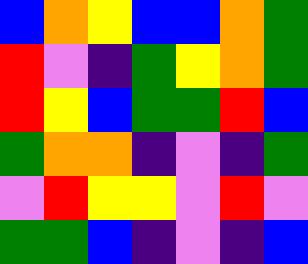[["blue", "orange", "yellow", "blue", "blue", "orange", "green"], ["red", "violet", "indigo", "green", "yellow", "orange", "green"], ["red", "yellow", "blue", "green", "green", "red", "blue"], ["green", "orange", "orange", "indigo", "violet", "indigo", "green"], ["violet", "red", "yellow", "yellow", "violet", "red", "violet"], ["green", "green", "blue", "indigo", "violet", "indigo", "blue"]]